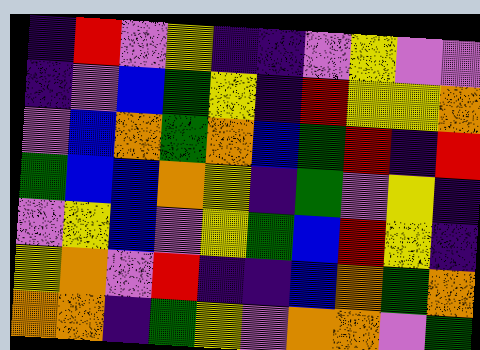[["indigo", "red", "violet", "yellow", "indigo", "indigo", "violet", "yellow", "violet", "violet"], ["indigo", "violet", "blue", "green", "yellow", "indigo", "red", "yellow", "yellow", "orange"], ["violet", "blue", "orange", "green", "orange", "blue", "green", "red", "indigo", "red"], ["green", "blue", "blue", "orange", "yellow", "indigo", "green", "violet", "yellow", "indigo"], ["violet", "yellow", "blue", "violet", "yellow", "green", "blue", "red", "yellow", "indigo"], ["yellow", "orange", "violet", "red", "indigo", "indigo", "blue", "orange", "green", "orange"], ["orange", "orange", "indigo", "green", "yellow", "violet", "orange", "orange", "violet", "green"]]